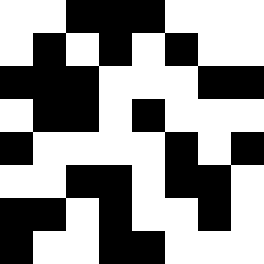[["white", "white", "black", "black", "black", "white", "white", "white"], ["white", "black", "white", "black", "white", "black", "white", "white"], ["black", "black", "black", "white", "white", "white", "black", "black"], ["white", "black", "black", "white", "black", "white", "white", "white"], ["black", "white", "white", "white", "white", "black", "white", "black"], ["white", "white", "black", "black", "white", "black", "black", "white"], ["black", "black", "white", "black", "white", "white", "black", "white"], ["black", "white", "white", "black", "black", "white", "white", "white"]]